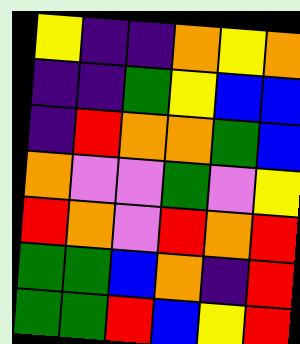[["yellow", "indigo", "indigo", "orange", "yellow", "orange"], ["indigo", "indigo", "green", "yellow", "blue", "blue"], ["indigo", "red", "orange", "orange", "green", "blue"], ["orange", "violet", "violet", "green", "violet", "yellow"], ["red", "orange", "violet", "red", "orange", "red"], ["green", "green", "blue", "orange", "indigo", "red"], ["green", "green", "red", "blue", "yellow", "red"]]